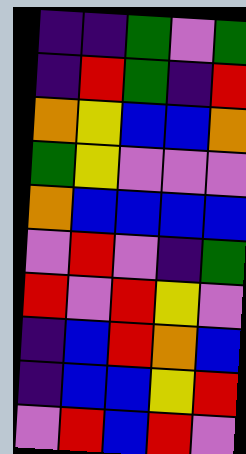[["indigo", "indigo", "green", "violet", "green"], ["indigo", "red", "green", "indigo", "red"], ["orange", "yellow", "blue", "blue", "orange"], ["green", "yellow", "violet", "violet", "violet"], ["orange", "blue", "blue", "blue", "blue"], ["violet", "red", "violet", "indigo", "green"], ["red", "violet", "red", "yellow", "violet"], ["indigo", "blue", "red", "orange", "blue"], ["indigo", "blue", "blue", "yellow", "red"], ["violet", "red", "blue", "red", "violet"]]